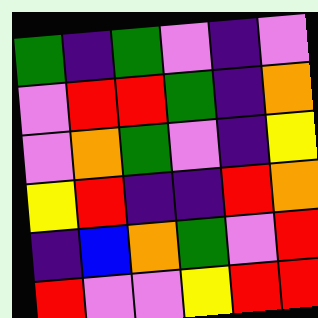[["green", "indigo", "green", "violet", "indigo", "violet"], ["violet", "red", "red", "green", "indigo", "orange"], ["violet", "orange", "green", "violet", "indigo", "yellow"], ["yellow", "red", "indigo", "indigo", "red", "orange"], ["indigo", "blue", "orange", "green", "violet", "red"], ["red", "violet", "violet", "yellow", "red", "red"]]